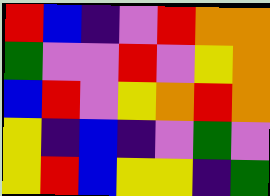[["red", "blue", "indigo", "violet", "red", "orange", "orange"], ["green", "violet", "violet", "red", "violet", "yellow", "orange"], ["blue", "red", "violet", "yellow", "orange", "red", "orange"], ["yellow", "indigo", "blue", "indigo", "violet", "green", "violet"], ["yellow", "red", "blue", "yellow", "yellow", "indigo", "green"]]